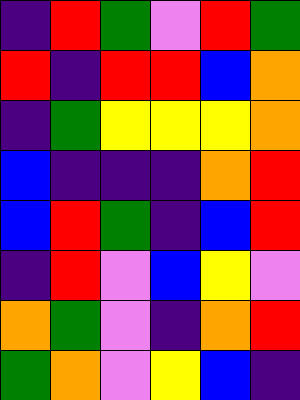[["indigo", "red", "green", "violet", "red", "green"], ["red", "indigo", "red", "red", "blue", "orange"], ["indigo", "green", "yellow", "yellow", "yellow", "orange"], ["blue", "indigo", "indigo", "indigo", "orange", "red"], ["blue", "red", "green", "indigo", "blue", "red"], ["indigo", "red", "violet", "blue", "yellow", "violet"], ["orange", "green", "violet", "indigo", "orange", "red"], ["green", "orange", "violet", "yellow", "blue", "indigo"]]